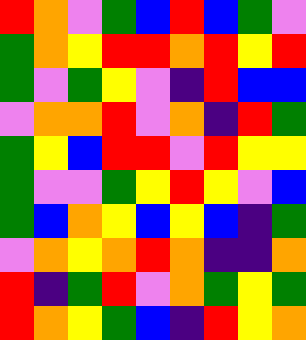[["red", "orange", "violet", "green", "blue", "red", "blue", "green", "violet"], ["green", "orange", "yellow", "red", "red", "orange", "red", "yellow", "red"], ["green", "violet", "green", "yellow", "violet", "indigo", "red", "blue", "blue"], ["violet", "orange", "orange", "red", "violet", "orange", "indigo", "red", "green"], ["green", "yellow", "blue", "red", "red", "violet", "red", "yellow", "yellow"], ["green", "violet", "violet", "green", "yellow", "red", "yellow", "violet", "blue"], ["green", "blue", "orange", "yellow", "blue", "yellow", "blue", "indigo", "green"], ["violet", "orange", "yellow", "orange", "red", "orange", "indigo", "indigo", "orange"], ["red", "indigo", "green", "red", "violet", "orange", "green", "yellow", "green"], ["red", "orange", "yellow", "green", "blue", "indigo", "red", "yellow", "orange"]]